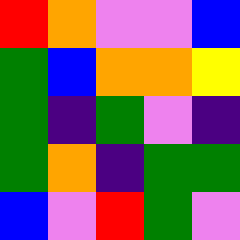[["red", "orange", "violet", "violet", "blue"], ["green", "blue", "orange", "orange", "yellow"], ["green", "indigo", "green", "violet", "indigo"], ["green", "orange", "indigo", "green", "green"], ["blue", "violet", "red", "green", "violet"]]